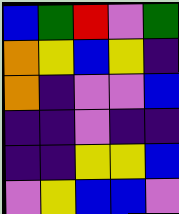[["blue", "green", "red", "violet", "green"], ["orange", "yellow", "blue", "yellow", "indigo"], ["orange", "indigo", "violet", "violet", "blue"], ["indigo", "indigo", "violet", "indigo", "indigo"], ["indigo", "indigo", "yellow", "yellow", "blue"], ["violet", "yellow", "blue", "blue", "violet"]]